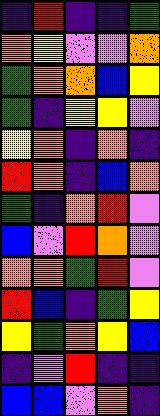[["indigo", "red", "indigo", "indigo", "green"], ["orange", "yellow", "violet", "violet", "orange"], ["green", "orange", "orange", "blue", "yellow"], ["green", "indigo", "yellow", "yellow", "violet"], ["yellow", "orange", "indigo", "orange", "indigo"], ["red", "orange", "indigo", "blue", "orange"], ["green", "indigo", "orange", "red", "violet"], ["blue", "violet", "red", "orange", "violet"], ["orange", "orange", "green", "red", "violet"], ["red", "blue", "indigo", "green", "yellow"], ["yellow", "green", "orange", "yellow", "blue"], ["indigo", "violet", "red", "indigo", "indigo"], ["blue", "blue", "violet", "orange", "indigo"]]